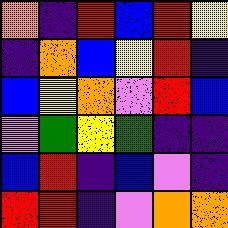[["orange", "indigo", "red", "blue", "red", "yellow"], ["indigo", "orange", "blue", "yellow", "red", "indigo"], ["blue", "yellow", "orange", "violet", "red", "blue"], ["violet", "green", "yellow", "green", "indigo", "indigo"], ["blue", "red", "indigo", "blue", "violet", "indigo"], ["red", "red", "indigo", "violet", "orange", "orange"]]